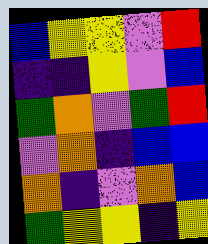[["blue", "yellow", "yellow", "violet", "red"], ["indigo", "indigo", "yellow", "violet", "blue"], ["green", "orange", "violet", "green", "red"], ["violet", "orange", "indigo", "blue", "blue"], ["orange", "indigo", "violet", "orange", "blue"], ["green", "yellow", "yellow", "indigo", "yellow"]]